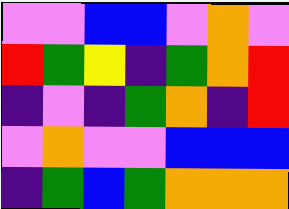[["violet", "violet", "blue", "blue", "violet", "orange", "violet"], ["red", "green", "yellow", "indigo", "green", "orange", "red"], ["indigo", "violet", "indigo", "green", "orange", "indigo", "red"], ["violet", "orange", "violet", "violet", "blue", "blue", "blue"], ["indigo", "green", "blue", "green", "orange", "orange", "orange"]]